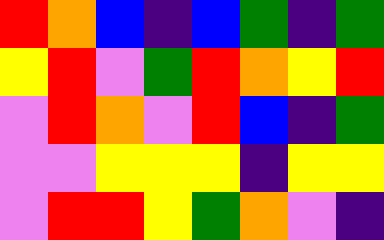[["red", "orange", "blue", "indigo", "blue", "green", "indigo", "green"], ["yellow", "red", "violet", "green", "red", "orange", "yellow", "red"], ["violet", "red", "orange", "violet", "red", "blue", "indigo", "green"], ["violet", "violet", "yellow", "yellow", "yellow", "indigo", "yellow", "yellow"], ["violet", "red", "red", "yellow", "green", "orange", "violet", "indigo"]]